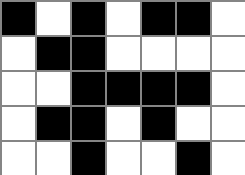[["black", "white", "black", "white", "black", "black", "white"], ["white", "black", "black", "white", "white", "white", "white"], ["white", "white", "black", "black", "black", "black", "white"], ["white", "black", "black", "white", "black", "white", "white"], ["white", "white", "black", "white", "white", "black", "white"]]